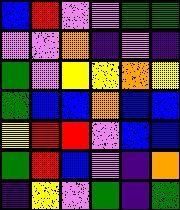[["blue", "red", "violet", "violet", "green", "green"], ["violet", "violet", "orange", "indigo", "violet", "indigo"], ["green", "violet", "yellow", "yellow", "orange", "yellow"], ["green", "blue", "blue", "orange", "blue", "blue"], ["yellow", "red", "red", "violet", "blue", "blue"], ["green", "red", "blue", "violet", "indigo", "orange"], ["indigo", "yellow", "violet", "green", "indigo", "green"]]